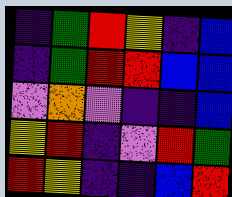[["indigo", "green", "red", "yellow", "indigo", "blue"], ["indigo", "green", "red", "red", "blue", "blue"], ["violet", "orange", "violet", "indigo", "indigo", "blue"], ["yellow", "red", "indigo", "violet", "red", "green"], ["red", "yellow", "indigo", "indigo", "blue", "red"]]